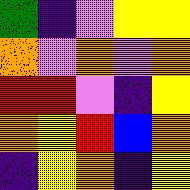[["green", "indigo", "violet", "yellow", "yellow"], ["orange", "violet", "orange", "violet", "orange"], ["red", "red", "violet", "indigo", "yellow"], ["orange", "yellow", "red", "blue", "orange"], ["indigo", "yellow", "orange", "indigo", "yellow"]]